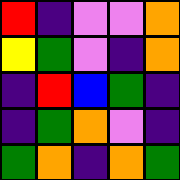[["red", "indigo", "violet", "violet", "orange"], ["yellow", "green", "violet", "indigo", "orange"], ["indigo", "red", "blue", "green", "indigo"], ["indigo", "green", "orange", "violet", "indigo"], ["green", "orange", "indigo", "orange", "green"]]